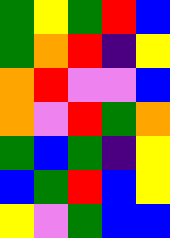[["green", "yellow", "green", "red", "blue"], ["green", "orange", "red", "indigo", "yellow"], ["orange", "red", "violet", "violet", "blue"], ["orange", "violet", "red", "green", "orange"], ["green", "blue", "green", "indigo", "yellow"], ["blue", "green", "red", "blue", "yellow"], ["yellow", "violet", "green", "blue", "blue"]]